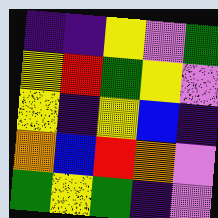[["indigo", "indigo", "yellow", "violet", "green"], ["yellow", "red", "green", "yellow", "violet"], ["yellow", "indigo", "yellow", "blue", "indigo"], ["orange", "blue", "red", "orange", "violet"], ["green", "yellow", "green", "indigo", "violet"]]